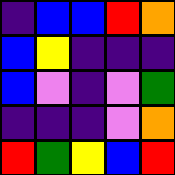[["indigo", "blue", "blue", "red", "orange"], ["blue", "yellow", "indigo", "indigo", "indigo"], ["blue", "violet", "indigo", "violet", "green"], ["indigo", "indigo", "indigo", "violet", "orange"], ["red", "green", "yellow", "blue", "red"]]